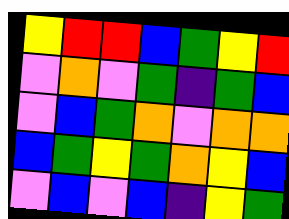[["yellow", "red", "red", "blue", "green", "yellow", "red"], ["violet", "orange", "violet", "green", "indigo", "green", "blue"], ["violet", "blue", "green", "orange", "violet", "orange", "orange"], ["blue", "green", "yellow", "green", "orange", "yellow", "blue"], ["violet", "blue", "violet", "blue", "indigo", "yellow", "green"]]